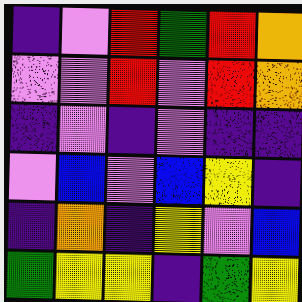[["indigo", "violet", "red", "green", "red", "orange"], ["violet", "violet", "red", "violet", "red", "orange"], ["indigo", "violet", "indigo", "violet", "indigo", "indigo"], ["violet", "blue", "violet", "blue", "yellow", "indigo"], ["indigo", "orange", "indigo", "yellow", "violet", "blue"], ["green", "yellow", "yellow", "indigo", "green", "yellow"]]